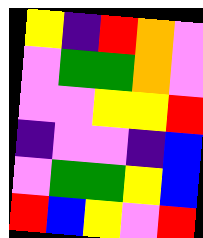[["yellow", "indigo", "red", "orange", "violet"], ["violet", "green", "green", "orange", "violet"], ["violet", "violet", "yellow", "yellow", "red"], ["indigo", "violet", "violet", "indigo", "blue"], ["violet", "green", "green", "yellow", "blue"], ["red", "blue", "yellow", "violet", "red"]]